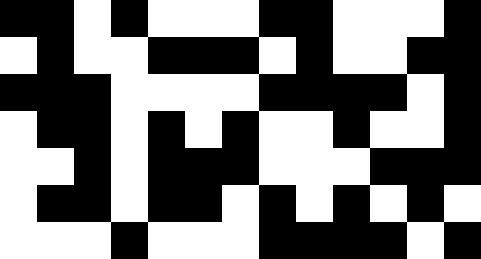[["black", "black", "white", "black", "white", "white", "white", "black", "black", "white", "white", "white", "black"], ["white", "black", "white", "white", "black", "black", "black", "white", "black", "white", "white", "black", "black"], ["black", "black", "black", "white", "white", "white", "white", "black", "black", "black", "black", "white", "black"], ["white", "black", "black", "white", "black", "white", "black", "white", "white", "black", "white", "white", "black"], ["white", "white", "black", "white", "black", "black", "black", "white", "white", "white", "black", "black", "black"], ["white", "black", "black", "white", "black", "black", "white", "black", "white", "black", "white", "black", "white"], ["white", "white", "white", "black", "white", "white", "white", "black", "black", "black", "black", "white", "black"]]